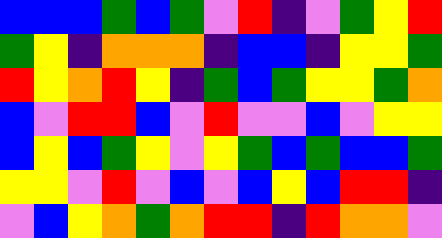[["blue", "blue", "blue", "green", "blue", "green", "violet", "red", "indigo", "violet", "green", "yellow", "red"], ["green", "yellow", "indigo", "orange", "orange", "orange", "indigo", "blue", "blue", "indigo", "yellow", "yellow", "green"], ["red", "yellow", "orange", "red", "yellow", "indigo", "green", "blue", "green", "yellow", "yellow", "green", "orange"], ["blue", "violet", "red", "red", "blue", "violet", "red", "violet", "violet", "blue", "violet", "yellow", "yellow"], ["blue", "yellow", "blue", "green", "yellow", "violet", "yellow", "green", "blue", "green", "blue", "blue", "green"], ["yellow", "yellow", "violet", "red", "violet", "blue", "violet", "blue", "yellow", "blue", "red", "red", "indigo"], ["violet", "blue", "yellow", "orange", "green", "orange", "red", "red", "indigo", "red", "orange", "orange", "violet"]]